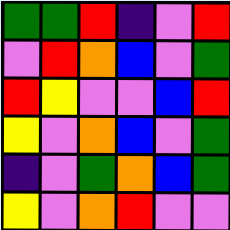[["green", "green", "red", "indigo", "violet", "red"], ["violet", "red", "orange", "blue", "violet", "green"], ["red", "yellow", "violet", "violet", "blue", "red"], ["yellow", "violet", "orange", "blue", "violet", "green"], ["indigo", "violet", "green", "orange", "blue", "green"], ["yellow", "violet", "orange", "red", "violet", "violet"]]